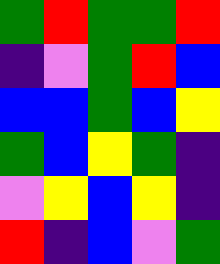[["green", "red", "green", "green", "red"], ["indigo", "violet", "green", "red", "blue"], ["blue", "blue", "green", "blue", "yellow"], ["green", "blue", "yellow", "green", "indigo"], ["violet", "yellow", "blue", "yellow", "indigo"], ["red", "indigo", "blue", "violet", "green"]]